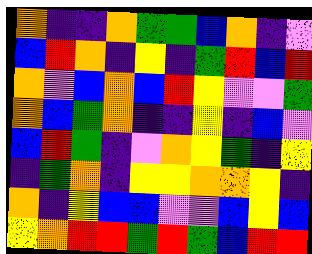[["orange", "indigo", "indigo", "orange", "green", "green", "blue", "orange", "indigo", "violet"], ["blue", "red", "orange", "indigo", "yellow", "indigo", "green", "red", "blue", "red"], ["orange", "violet", "blue", "orange", "blue", "red", "yellow", "violet", "violet", "green"], ["orange", "blue", "green", "orange", "indigo", "indigo", "yellow", "indigo", "blue", "violet"], ["blue", "red", "green", "indigo", "violet", "orange", "yellow", "green", "indigo", "yellow"], ["indigo", "green", "orange", "indigo", "yellow", "yellow", "orange", "orange", "yellow", "indigo"], ["orange", "indigo", "yellow", "blue", "blue", "violet", "violet", "blue", "yellow", "blue"], ["yellow", "orange", "red", "red", "green", "red", "green", "blue", "red", "red"]]